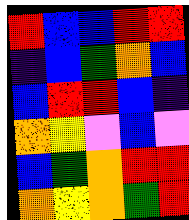[["red", "blue", "blue", "red", "red"], ["indigo", "blue", "green", "orange", "blue"], ["blue", "red", "red", "blue", "indigo"], ["orange", "yellow", "violet", "blue", "violet"], ["blue", "green", "orange", "red", "red"], ["orange", "yellow", "orange", "green", "red"]]